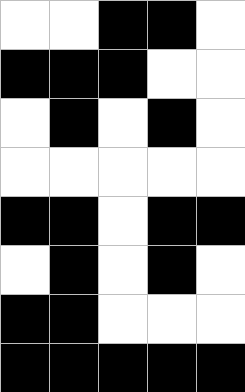[["white", "white", "black", "black", "white"], ["black", "black", "black", "white", "white"], ["white", "black", "white", "black", "white"], ["white", "white", "white", "white", "white"], ["black", "black", "white", "black", "black"], ["white", "black", "white", "black", "white"], ["black", "black", "white", "white", "white"], ["black", "black", "black", "black", "black"]]